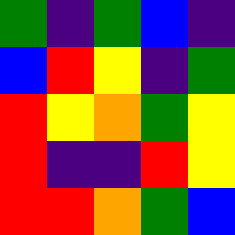[["green", "indigo", "green", "blue", "indigo"], ["blue", "red", "yellow", "indigo", "green"], ["red", "yellow", "orange", "green", "yellow"], ["red", "indigo", "indigo", "red", "yellow"], ["red", "red", "orange", "green", "blue"]]